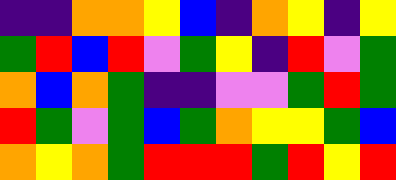[["indigo", "indigo", "orange", "orange", "yellow", "blue", "indigo", "orange", "yellow", "indigo", "yellow"], ["green", "red", "blue", "red", "violet", "green", "yellow", "indigo", "red", "violet", "green"], ["orange", "blue", "orange", "green", "indigo", "indigo", "violet", "violet", "green", "red", "green"], ["red", "green", "violet", "green", "blue", "green", "orange", "yellow", "yellow", "green", "blue"], ["orange", "yellow", "orange", "green", "red", "red", "red", "green", "red", "yellow", "red"]]